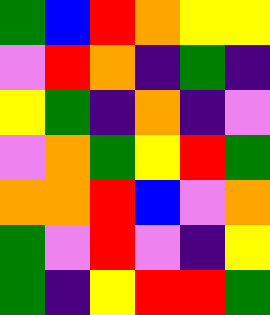[["green", "blue", "red", "orange", "yellow", "yellow"], ["violet", "red", "orange", "indigo", "green", "indigo"], ["yellow", "green", "indigo", "orange", "indigo", "violet"], ["violet", "orange", "green", "yellow", "red", "green"], ["orange", "orange", "red", "blue", "violet", "orange"], ["green", "violet", "red", "violet", "indigo", "yellow"], ["green", "indigo", "yellow", "red", "red", "green"]]